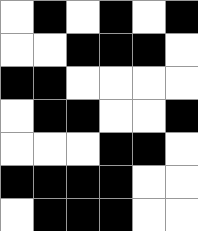[["white", "black", "white", "black", "white", "black"], ["white", "white", "black", "black", "black", "white"], ["black", "black", "white", "white", "white", "white"], ["white", "black", "black", "white", "white", "black"], ["white", "white", "white", "black", "black", "white"], ["black", "black", "black", "black", "white", "white"], ["white", "black", "black", "black", "white", "white"]]